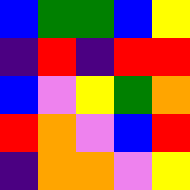[["blue", "green", "green", "blue", "yellow"], ["indigo", "red", "indigo", "red", "red"], ["blue", "violet", "yellow", "green", "orange"], ["red", "orange", "violet", "blue", "red"], ["indigo", "orange", "orange", "violet", "yellow"]]